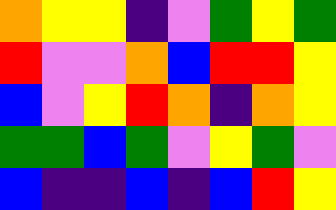[["orange", "yellow", "yellow", "indigo", "violet", "green", "yellow", "green"], ["red", "violet", "violet", "orange", "blue", "red", "red", "yellow"], ["blue", "violet", "yellow", "red", "orange", "indigo", "orange", "yellow"], ["green", "green", "blue", "green", "violet", "yellow", "green", "violet"], ["blue", "indigo", "indigo", "blue", "indigo", "blue", "red", "yellow"]]